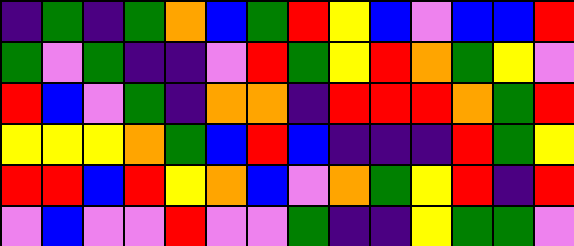[["indigo", "green", "indigo", "green", "orange", "blue", "green", "red", "yellow", "blue", "violet", "blue", "blue", "red"], ["green", "violet", "green", "indigo", "indigo", "violet", "red", "green", "yellow", "red", "orange", "green", "yellow", "violet"], ["red", "blue", "violet", "green", "indigo", "orange", "orange", "indigo", "red", "red", "red", "orange", "green", "red"], ["yellow", "yellow", "yellow", "orange", "green", "blue", "red", "blue", "indigo", "indigo", "indigo", "red", "green", "yellow"], ["red", "red", "blue", "red", "yellow", "orange", "blue", "violet", "orange", "green", "yellow", "red", "indigo", "red"], ["violet", "blue", "violet", "violet", "red", "violet", "violet", "green", "indigo", "indigo", "yellow", "green", "green", "violet"]]